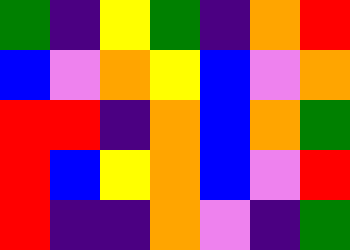[["green", "indigo", "yellow", "green", "indigo", "orange", "red"], ["blue", "violet", "orange", "yellow", "blue", "violet", "orange"], ["red", "red", "indigo", "orange", "blue", "orange", "green"], ["red", "blue", "yellow", "orange", "blue", "violet", "red"], ["red", "indigo", "indigo", "orange", "violet", "indigo", "green"]]